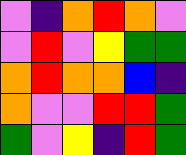[["violet", "indigo", "orange", "red", "orange", "violet"], ["violet", "red", "violet", "yellow", "green", "green"], ["orange", "red", "orange", "orange", "blue", "indigo"], ["orange", "violet", "violet", "red", "red", "green"], ["green", "violet", "yellow", "indigo", "red", "green"]]